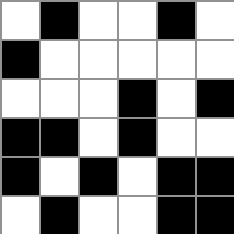[["white", "black", "white", "white", "black", "white"], ["black", "white", "white", "white", "white", "white"], ["white", "white", "white", "black", "white", "black"], ["black", "black", "white", "black", "white", "white"], ["black", "white", "black", "white", "black", "black"], ["white", "black", "white", "white", "black", "black"]]